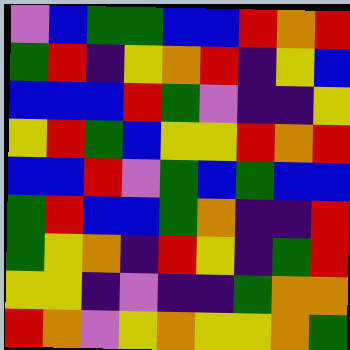[["violet", "blue", "green", "green", "blue", "blue", "red", "orange", "red"], ["green", "red", "indigo", "yellow", "orange", "red", "indigo", "yellow", "blue"], ["blue", "blue", "blue", "red", "green", "violet", "indigo", "indigo", "yellow"], ["yellow", "red", "green", "blue", "yellow", "yellow", "red", "orange", "red"], ["blue", "blue", "red", "violet", "green", "blue", "green", "blue", "blue"], ["green", "red", "blue", "blue", "green", "orange", "indigo", "indigo", "red"], ["green", "yellow", "orange", "indigo", "red", "yellow", "indigo", "green", "red"], ["yellow", "yellow", "indigo", "violet", "indigo", "indigo", "green", "orange", "orange"], ["red", "orange", "violet", "yellow", "orange", "yellow", "yellow", "orange", "green"]]